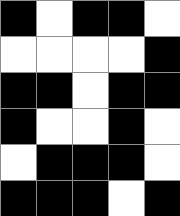[["black", "white", "black", "black", "white"], ["white", "white", "white", "white", "black"], ["black", "black", "white", "black", "black"], ["black", "white", "white", "black", "white"], ["white", "black", "black", "black", "white"], ["black", "black", "black", "white", "black"]]